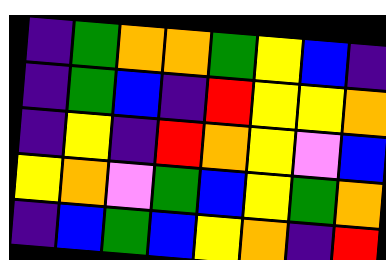[["indigo", "green", "orange", "orange", "green", "yellow", "blue", "indigo"], ["indigo", "green", "blue", "indigo", "red", "yellow", "yellow", "orange"], ["indigo", "yellow", "indigo", "red", "orange", "yellow", "violet", "blue"], ["yellow", "orange", "violet", "green", "blue", "yellow", "green", "orange"], ["indigo", "blue", "green", "blue", "yellow", "orange", "indigo", "red"]]